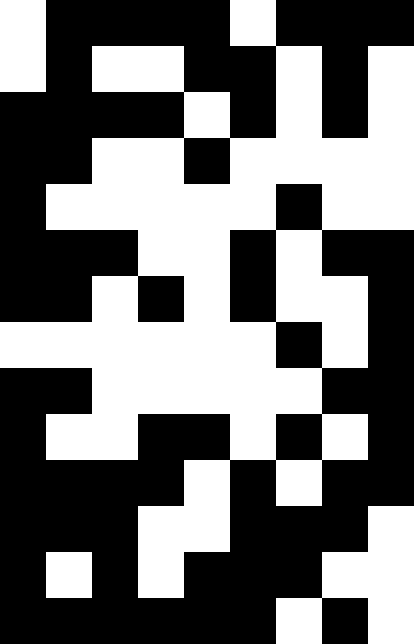[["white", "black", "black", "black", "black", "white", "black", "black", "black"], ["white", "black", "white", "white", "black", "black", "white", "black", "white"], ["black", "black", "black", "black", "white", "black", "white", "black", "white"], ["black", "black", "white", "white", "black", "white", "white", "white", "white"], ["black", "white", "white", "white", "white", "white", "black", "white", "white"], ["black", "black", "black", "white", "white", "black", "white", "black", "black"], ["black", "black", "white", "black", "white", "black", "white", "white", "black"], ["white", "white", "white", "white", "white", "white", "black", "white", "black"], ["black", "black", "white", "white", "white", "white", "white", "black", "black"], ["black", "white", "white", "black", "black", "white", "black", "white", "black"], ["black", "black", "black", "black", "white", "black", "white", "black", "black"], ["black", "black", "black", "white", "white", "black", "black", "black", "white"], ["black", "white", "black", "white", "black", "black", "black", "white", "white"], ["black", "black", "black", "black", "black", "black", "white", "black", "white"]]